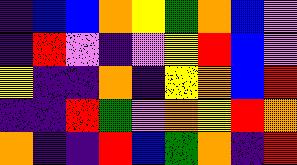[["indigo", "blue", "blue", "orange", "yellow", "green", "orange", "blue", "violet"], ["indigo", "red", "violet", "indigo", "violet", "yellow", "red", "blue", "violet"], ["yellow", "indigo", "indigo", "orange", "indigo", "yellow", "orange", "blue", "red"], ["indigo", "indigo", "red", "green", "violet", "orange", "yellow", "red", "orange"], ["orange", "indigo", "indigo", "red", "blue", "green", "orange", "indigo", "red"]]